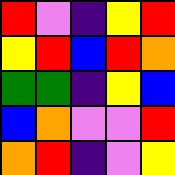[["red", "violet", "indigo", "yellow", "red"], ["yellow", "red", "blue", "red", "orange"], ["green", "green", "indigo", "yellow", "blue"], ["blue", "orange", "violet", "violet", "red"], ["orange", "red", "indigo", "violet", "yellow"]]